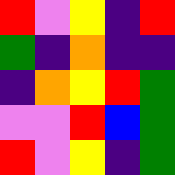[["red", "violet", "yellow", "indigo", "red"], ["green", "indigo", "orange", "indigo", "indigo"], ["indigo", "orange", "yellow", "red", "green"], ["violet", "violet", "red", "blue", "green"], ["red", "violet", "yellow", "indigo", "green"]]